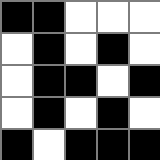[["black", "black", "white", "white", "white"], ["white", "black", "white", "black", "white"], ["white", "black", "black", "white", "black"], ["white", "black", "white", "black", "white"], ["black", "white", "black", "black", "black"]]